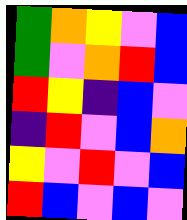[["green", "orange", "yellow", "violet", "blue"], ["green", "violet", "orange", "red", "blue"], ["red", "yellow", "indigo", "blue", "violet"], ["indigo", "red", "violet", "blue", "orange"], ["yellow", "violet", "red", "violet", "blue"], ["red", "blue", "violet", "blue", "violet"]]